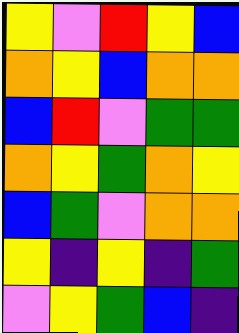[["yellow", "violet", "red", "yellow", "blue"], ["orange", "yellow", "blue", "orange", "orange"], ["blue", "red", "violet", "green", "green"], ["orange", "yellow", "green", "orange", "yellow"], ["blue", "green", "violet", "orange", "orange"], ["yellow", "indigo", "yellow", "indigo", "green"], ["violet", "yellow", "green", "blue", "indigo"]]